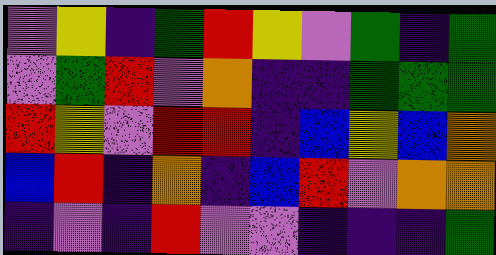[["violet", "yellow", "indigo", "green", "red", "yellow", "violet", "green", "indigo", "green"], ["violet", "green", "red", "violet", "orange", "indigo", "indigo", "green", "green", "green"], ["red", "yellow", "violet", "red", "red", "indigo", "blue", "yellow", "blue", "orange"], ["blue", "red", "indigo", "orange", "indigo", "blue", "red", "violet", "orange", "orange"], ["indigo", "violet", "indigo", "red", "violet", "violet", "indigo", "indigo", "indigo", "green"]]